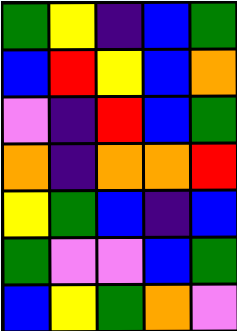[["green", "yellow", "indigo", "blue", "green"], ["blue", "red", "yellow", "blue", "orange"], ["violet", "indigo", "red", "blue", "green"], ["orange", "indigo", "orange", "orange", "red"], ["yellow", "green", "blue", "indigo", "blue"], ["green", "violet", "violet", "blue", "green"], ["blue", "yellow", "green", "orange", "violet"]]